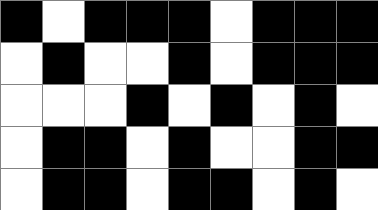[["black", "white", "black", "black", "black", "white", "black", "black", "black"], ["white", "black", "white", "white", "black", "white", "black", "black", "black"], ["white", "white", "white", "black", "white", "black", "white", "black", "white"], ["white", "black", "black", "white", "black", "white", "white", "black", "black"], ["white", "black", "black", "white", "black", "black", "white", "black", "white"]]